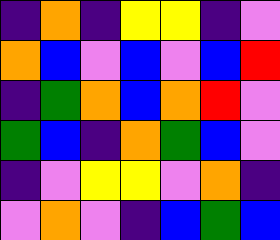[["indigo", "orange", "indigo", "yellow", "yellow", "indigo", "violet"], ["orange", "blue", "violet", "blue", "violet", "blue", "red"], ["indigo", "green", "orange", "blue", "orange", "red", "violet"], ["green", "blue", "indigo", "orange", "green", "blue", "violet"], ["indigo", "violet", "yellow", "yellow", "violet", "orange", "indigo"], ["violet", "orange", "violet", "indigo", "blue", "green", "blue"]]